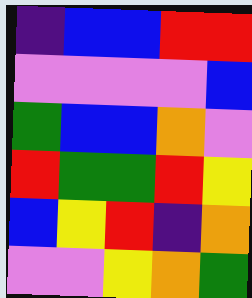[["indigo", "blue", "blue", "red", "red"], ["violet", "violet", "violet", "violet", "blue"], ["green", "blue", "blue", "orange", "violet"], ["red", "green", "green", "red", "yellow"], ["blue", "yellow", "red", "indigo", "orange"], ["violet", "violet", "yellow", "orange", "green"]]